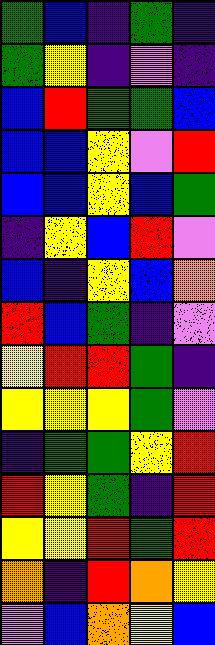[["green", "blue", "indigo", "green", "indigo"], ["green", "yellow", "indigo", "violet", "indigo"], ["blue", "red", "green", "green", "blue"], ["blue", "blue", "yellow", "violet", "red"], ["blue", "blue", "yellow", "blue", "green"], ["indigo", "yellow", "blue", "red", "violet"], ["blue", "indigo", "yellow", "blue", "orange"], ["red", "blue", "green", "indigo", "violet"], ["yellow", "red", "red", "green", "indigo"], ["yellow", "yellow", "yellow", "green", "violet"], ["indigo", "green", "green", "yellow", "red"], ["red", "yellow", "green", "indigo", "red"], ["yellow", "yellow", "red", "green", "red"], ["orange", "indigo", "red", "orange", "yellow"], ["violet", "blue", "orange", "yellow", "blue"]]